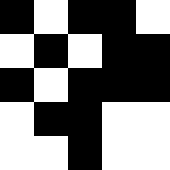[["black", "white", "black", "black", "white"], ["white", "black", "white", "black", "black"], ["black", "white", "black", "black", "black"], ["white", "black", "black", "white", "white"], ["white", "white", "black", "white", "white"]]